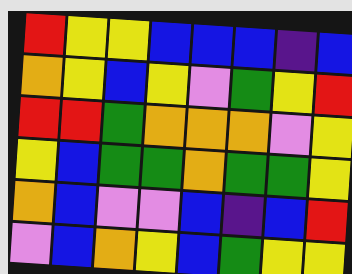[["red", "yellow", "yellow", "blue", "blue", "blue", "indigo", "blue"], ["orange", "yellow", "blue", "yellow", "violet", "green", "yellow", "red"], ["red", "red", "green", "orange", "orange", "orange", "violet", "yellow"], ["yellow", "blue", "green", "green", "orange", "green", "green", "yellow"], ["orange", "blue", "violet", "violet", "blue", "indigo", "blue", "red"], ["violet", "blue", "orange", "yellow", "blue", "green", "yellow", "yellow"]]